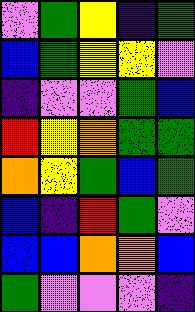[["violet", "green", "yellow", "indigo", "green"], ["blue", "green", "yellow", "yellow", "violet"], ["indigo", "violet", "violet", "green", "blue"], ["red", "yellow", "orange", "green", "green"], ["orange", "yellow", "green", "blue", "green"], ["blue", "indigo", "red", "green", "violet"], ["blue", "blue", "orange", "orange", "blue"], ["green", "violet", "violet", "violet", "indigo"]]